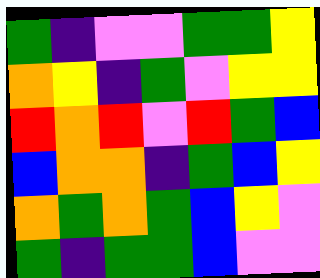[["green", "indigo", "violet", "violet", "green", "green", "yellow"], ["orange", "yellow", "indigo", "green", "violet", "yellow", "yellow"], ["red", "orange", "red", "violet", "red", "green", "blue"], ["blue", "orange", "orange", "indigo", "green", "blue", "yellow"], ["orange", "green", "orange", "green", "blue", "yellow", "violet"], ["green", "indigo", "green", "green", "blue", "violet", "violet"]]